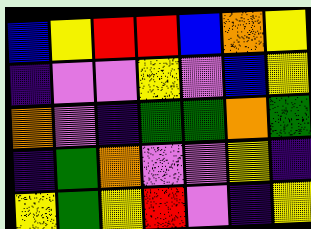[["blue", "yellow", "red", "red", "blue", "orange", "yellow"], ["indigo", "violet", "violet", "yellow", "violet", "blue", "yellow"], ["orange", "violet", "indigo", "green", "green", "orange", "green"], ["indigo", "green", "orange", "violet", "violet", "yellow", "indigo"], ["yellow", "green", "yellow", "red", "violet", "indigo", "yellow"]]